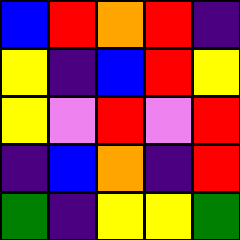[["blue", "red", "orange", "red", "indigo"], ["yellow", "indigo", "blue", "red", "yellow"], ["yellow", "violet", "red", "violet", "red"], ["indigo", "blue", "orange", "indigo", "red"], ["green", "indigo", "yellow", "yellow", "green"]]